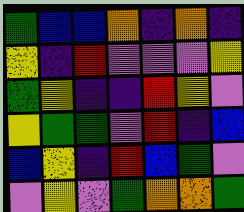[["green", "blue", "blue", "orange", "indigo", "orange", "indigo"], ["yellow", "indigo", "red", "violet", "violet", "violet", "yellow"], ["green", "yellow", "indigo", "indigo", "red", "yellow", "violet"], ["yellow", "green", "green", "violet", "red", "indigo", "blue"], ["blue", "yellow", "indigo", "red", "blue", "green", "violet"], ["violet", "yellow", "violet", "green", "orange", "orange", "green"]]